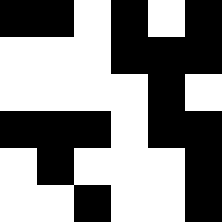[["black", "black", "white", "black", "white", "black"], ["white", "white", "white", "black", "black", "black"], ["white", "white", "white", "white", "black", "white"], ["black", "black", "black", "white", "black", "black"], ["white", "black", "white", "white", "white", "black"], ["white", "white", "black", "white", "white", "black"]]